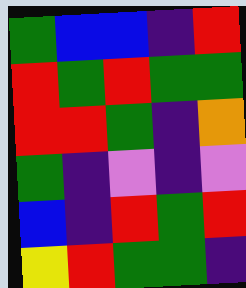[["green", "blue", "blue", "indigo", "red"], ["red", "green", "red", "green", "green"], ["red", "red", "green", "indigo", "orange"], ["green", "indigo", "violet", "indigo", "violet"], ["blue", "indigo", "red", "green", "red"], ["yellow", "red", "green", "green", "indigo"]]